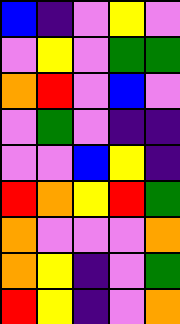[["blue", "indigo", "violet", "yellow", "violet"], ["violet", "yellow", "violet", "green", "green"], ["orange", "red", "violet", "blue", "violet"], ["violet", "green", "violet", "indigo", "indigo"], ["violet", "violet", "blue", "yellow", "indigo"], ["red", "orange", "yellow", "red", "green"], ["orange", "violet", "violet", "violet", "orange"], ["orange", "yellow", "indigo", "violet", "green"], ["red", "yellow", "indigo", "violet", "orange"]]